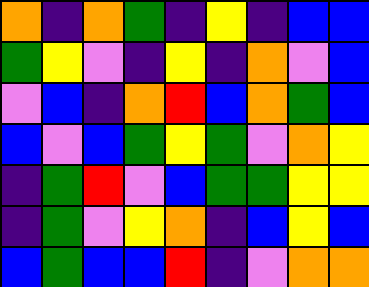[["orange", "indigo", "orange", "green", "indigo", "yellow", "indigo", "blue", "blue"], ["green", "yellow", "violet", "indigo", "yellow", "indigo", "orange", "violet", "blue"], ["violet", "blue", "indigo", "orange", "red", "blue", "orange", "green", "blue"], ["blue", "violet", "blue", "green", "yellow", "green", "violet", "orange", "yellow"], ["indigo", "green", "red", "violet", "blue", "green", "green", "yellow", "yellow"], ["indigo", "green", "violet", "yellow", "orange", "indigo", "blue", "yellow", "blue"], ["blue", "green", "blue", "blue", "red", "indigo", "violet", "orange", "orange"]]